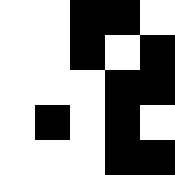[["white", "white", "black", "black", "white"], ["white", "white", "black", "white", "black"], ["white", "white", "white", "black", "black"], ["white", "black", "white", "black", "white"], ["white", "white", "white", "black", "black"]]